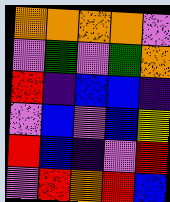[["orange", "orange", "orange", "orange", "violet"], ["violet", "green", "violet", "green", "orange"], ["red", "indigo", "blue", "blue", "indigo"], ["violet", "blue", "violet", "blue", "yellow"], ["red", "blue", "indigo", "violet", "red"], ["violet", "red", "orange", "red", "blue"]]